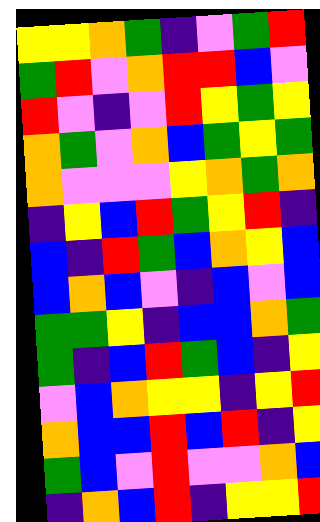[["yellow", "yellow", "orange", "green", "indigo", "violet", "green", "red"], ["green", "red", "violet", "orange", "red", "red", "blue", "violet"], ["red", "violet", "indigo", "violet", "red", "yellow", "green", "yellow"], ["orange", "green", "violet", "orange", "blue", "green", "yellow", "green"], ["orange", "violet", "violet", "violet", "yellow", "orange", "green", "orange"], ["indigo", "yellow", "blue", "red", "green", "yellow", "red", "indigo"], ["blue", "indigo", "red", "green", "blue", "orange", "yellow", "blue"], ["blue", "orange", "blue", "violet", "indigo", "blue", "violet", "blue"], ["green", "green", "yellow", "indigo", "blue", "blue", "orange", "green"], ["green", "indigo", "blue", "red", "green", "blue", "indigo", "yellow"], ["violet", "blue", "orange", "yellow", "yellow", "indigo", "yellow", "red"], ["orange", "blue", "blue", "red", "blue", "red", "indigo", "yellow"], ["green", "blue", "violet", "red", "violet", "violet", "orange", "blue"], ["indigo", "orange", "blue", "red", "indigo", "yellow", "yellow", "red"]]